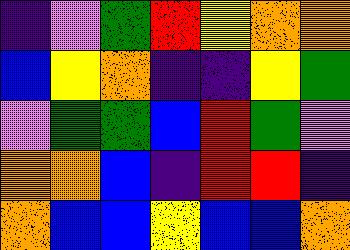[["indigo", "violet", "green", "red", "yellow", "orange", "orange"], ["blue", "yellow", "orange", "indigo", "indigo", "yellow", "green"], ["violet", "green", "green", "blue", "red", "green", "violet"], ["orange", "orange", "blue", "indigo", "red", "red", "indigo"], ["orange", "blue", "blue", "yellow", "blue", "blue", "orange"]]